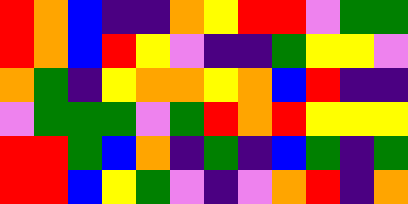[["red", "orange", "blue", "indigo", "indigo", "orange", "yellow", "red", "red", "violet", "green", "green"], ["red", "orange", "blue", "red", "yellow", "violet", "indigo", "indigo", "green", "yellow", "yellow", "violet"], ["orange", "green", "indigo", "yellow", "orange", "orange", "yellow", "orange", "blue", "red", "indigo", "indigo"], ["violet", "green", "green", "green", "violet", "green", "red", "orange", "red", "yellow", "yellow", "yellow"], ["red", "red", "green", "blue", "orange", "indigo", "green", "indigo", "blue", "green", "indigo", "green"], ["red", "red", "blue", "yellow", "green", "violet", "indigo", "violet", "orange", "red", "indigo", "orange"]]